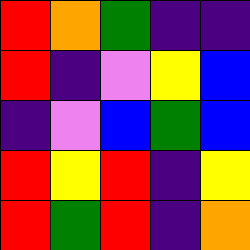[["red", "orange", "green", "indigo", "indigo"], ["red", "indigo", "violet", "yellow", "blue"], ["indigo", "violet", "blue", "green", "blue"], ["red", "yellow", "red", "indigo", "yellow"], ["red", "green", "red", "indigo", "orange"]]